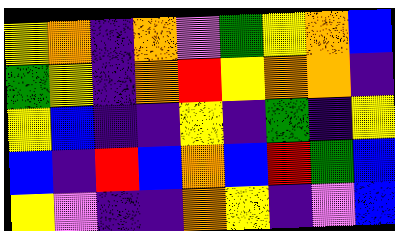[["yellow", "orange", "indigo", "orange", "violet", "green", "yellow", "orange", "blue"], ["green", "yellow", "indigo", "orange", "red", "yellow", "orange", "orange", "indigo"], ["yellow", "blue", "indigo", "indigo", "yellow", "indigo", "green", "indigo", "yellow"], ["blue", "indigo", "red", "blue", "orange", "blue", "red", "green", "blue"], ["yellow", "violet", "indigo", "indigo", "orange", "yellow", "indigo", "violet", "blue"]]